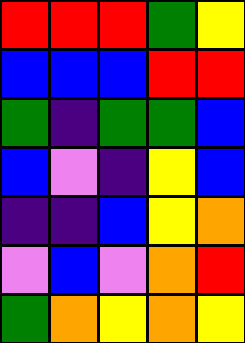[["red", "red", "red", "green", "yellow"], ["blue", "blue", "blue", "red", "red"], ["green", "indigo", "green", "green", "blue"], ["blue", "violet", "indigo", "yellow", "blue"], ["indigo", "indigo", "blue", "yellow", "orange"], ["violet", "blue", "violet", "orange", "red"], ["green", "orange", "yellow", "orange", "yellow"]]